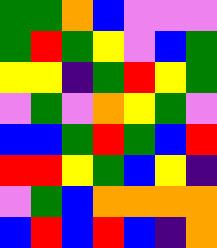[["green", "green", "orange", "blue", "violet", "violet", "violet"], ["green", "red", "green", "yellow", "violet", "blue", "green"], ["yellow", "yellow", "indigo", "green", "red", "yellow", "green"], ["violet", "green", "violet", "orange", "yellow", "green", "violet"], ["blue", "blue", "green", "red", "green", "blue", "red"], ["red", "red", "yellow", "green", "blue", "yellow", "indigo"], ["violet", "green", "blue", "orange", "orange", "orange", "orange"], ["blue", "red", "blue", "red", "blue", "indigo", "orange"]]